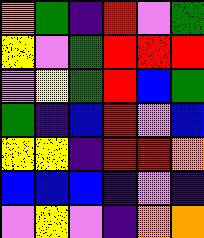[["orange", "green", "indigo", "red", "violet", "green"], ["yellow", "violet", "green", "red", "red", "red"], ["violet", "yellow", "green", "red", "blue", "green"], ["green", "indigo", "blue", "red", "violet", "blue"], ["yellow", "yellow", "indigo", "red", "red", "orange"], ["blue", "blue", "blue", "indigo", "violet", "indigo"], ["violet", "yellow", "violet", "indigo", "orange", "orange"]]